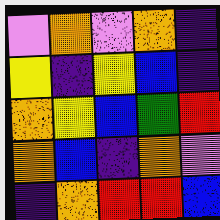[["violet", "orange", "violet", "orange", "indigo"], ["yellow", "indigo", "yellow", "blue", "indigo"], ["orange", "yellow", "blue", "green", "red"], ["orange", "blue", "indigo", "orange", "violet"], ["indigo", "orange", "red", "red", "blue"]]